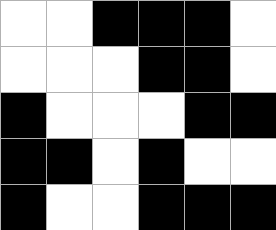[["white", "white", "black", "black", "black", "white"], ["white", "white", "white", "black", "black", "white"], ["black", "white", "white", "white", "black", "black"], ["black", "black", "white", "black", "white", "white"], ["black", "white", "white", "black", "black", "black"]]